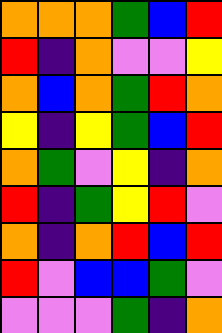[["orange", "orange", "orange", "green", "blue", "red"], ["red", "indigo", "orange", "violet", "violet", "yellow"], ["orange", "blue", "orange", "green", "red", "orange"], ["yellow", "indigo", "yellow", "green", "blue", "red"], ["orange", "green", "violet", "yellow", "indigo", "orange"], ["red", "indigo", "green", "yellow", "red", "violet"], ["orange", "indigo", "orange", "red", "blue", "red"], ["red", "violet", "blue", "blue", "green", "violet"], ["violet", "violet", "violet", "green", "indigo", "orange"]]